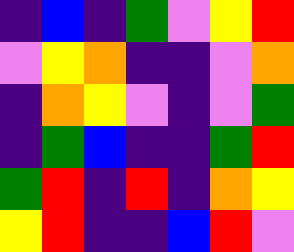[["indigo", "blue", "indigo", "green", "violet", "yellow", "red"], ["violet", "yellow", "orange", "indigo", "indigo", "violet", "orange"], ["indigo", "orange", "yellow", "violet", "indigo", "violet", "green"], ["indigo", "green", "blue", "indigo", "indigo", "green", "red"], ["green", "red", "indigo", "red", "indigo", "orange", "yellow"], ["yellow", "red", "indigo", "indigo", "blue", "red", "violet"]]